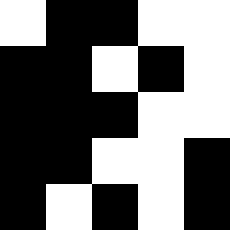[["white", "black", "black", "white", "white"], ["black", "black", "white", "black", "white"], ["black", "black", "black", "white", "white"], ["black", "black", "white", "white", "black"], ["black", "white", "black", "white", "black"]]